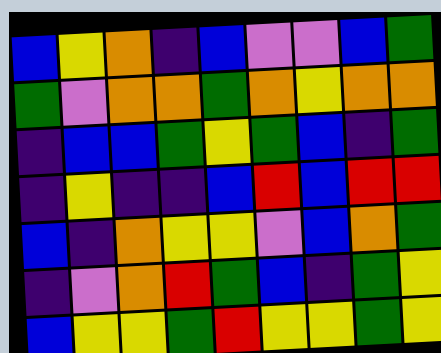[["blue", "yellow", "orange", "indigo", "blue", "violet", "violet", "blue", "green"], ["green", "violet", "orange", "orange", "green", "orange", "yellow", "orange", "orange"], ["indigo", "blue", "blue", "green", "yellow", "green", "blue", "indigo", "green"], ["indigo", "yellow", "indigo", "indigo", "blue", "red", "blue", "red", "red"], ["blue", "indigo", "orange", "yellow", "yellow", "violet", "blue", "orange", "green"], ["indigo", "violet", "orange", "red", "green", "blue", "indigo", "green", "yellow"], ["blue", "yellow", "yellow", "green", "red", "yellow", "yellow", "green", "yellow"]]